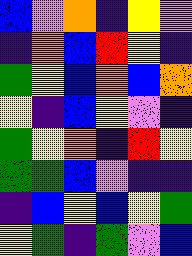[["blue", "violet", "orange", "indigo", "yellow", "violet"], ["indigo", "orange", "blue", "red", "yellow", "indigo"], ["green", "yellow", "blue", "orange", "blue", "orange"], ["yellow", "indigo", "blue", "yellow", "violet", "indigo"], ["green", "yellow", "orange", "indigo", "red", "yellow"], ["green", "green", "blue", "violet", "indigo", "indigo"], ["indigo", "blue", "yellow", "blue", "yellow", "green"], ["yellow", "green", "indigo", "green", "violet", "blue"]]